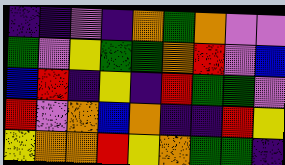[["indigo", "indigo", "violet", "indigo", "orange", "green", "orange", "violet", "violet"], ["green", "violet", "yellow", "green", "green", "orange", "red", "violet", "blue"], ["blue", "red", "indigo", "yellow", "indigo", "red", "green", "green", "violet"], ["red", "violet", "orange", "blue", "orange", "indigo", "indigo", "red", "yellow"], ["yellow", "orange", "orange", "red", "yellow", "orange", "green", "green", "indigo"]]